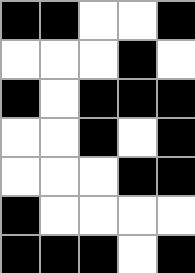[["black", "black", "white", "white", "black"], ["white", "white", "white", "black", "white"], ["black", "white", "black", "black", "black"], ["white", "white", "black", "white", "black"], ["white", "white", "white", "black", "black"], ["black", "white", "white", "white", "white"], ["black", "black", "black", "white", "black"]]